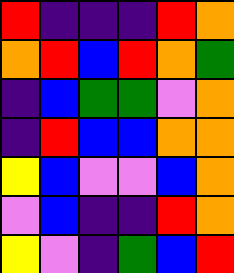[["red", "indigo", "indigo", "indigo", "red", "orange"], ["orange", "red", "blue", "red", "orange", "green"], ["indigo", "blue", "green", "green", "violet", "orange"], ["indigo", "red", "blue", "blue", "orange", "orange"], ["yellow", "blue", "violet", "violet", "blue", "orange"], ["violet", "blue", "indigo", "indigo", "red", "orange"], ["yellow", "violet", "indigo", "green", "blue", "red"]]